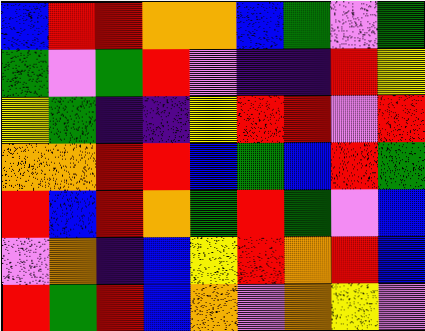[["blue", "red", "red", "orange", "orange", "blue", "green", "violet", "green"], ["green", "violet", "green", "red", "violet", "indigo", "indigo", "red", "yellow"], ["yellow", "green", "indigo", "indigo", "yellow", "red", "red", "violet", "red"], ["orange", "orange", "red", "red", "blue", "green", "blue", "red", "green"], ["red", "blue", "red", "orange", "green", "red", "green", "violet", "blue"], ["violet", "orange", "indigo", "blue", "yellow", "red", "orange", "red", "blue"], ["red", "green", "red", "blue", "orange", "violet", "orange", "yellow", "violet"]]